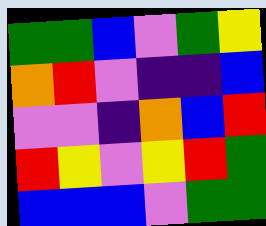[["green", "green", "blue", "violet", "green", "yellow"], ["orange", "red", "violet", "indigo", "indigo", "blue"], ["violet", "violet", "indigo", "orange", "blue", "red"], ["red", "yellow", "violet", "yellow", "red", "green"], ["blue", "blue", "blue", "violet", "green", "green"]]